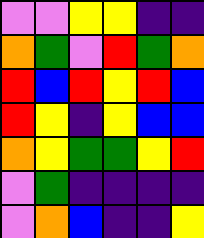[["violet", "violet", "yellow", "yellow", "indigo", "indigo"], ["orange", "green", "violet", "red", "green", "orange"], ["red", "blue", "red", "yellow", "red", "blue"], ["red", "yellow", "indigo", "yellow", "blue", "blue"], ["orange", "yellow", "green", "green", "yellow", "red"], ["violet", "green", "indigo", "indigo", "indigo", "indigo"], ["violet", "orange", "blue", "indigo", "indigo", "yellow"]]